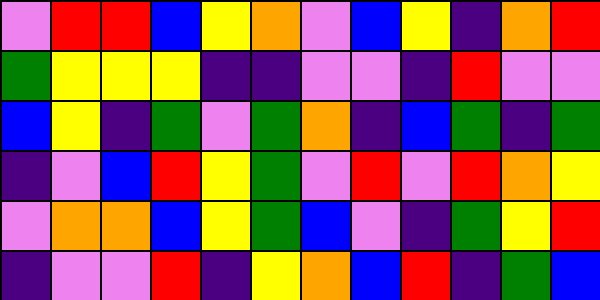[["violet", "red", "red", "blue", "yellow", "orange", "violet", "blue", "yellow", "indigo", "orange", "red"], ["green", "yellow", "yellow", "yellow", "indigo", "indigo", "violet", "violet", "indigo", "red", "violet", "violet"], ["blue", "yellow", "indigo", "green", "violet", "green", "orange", "indigo", "blue", "green", "indigo", "green"], ["indigo", "violet", "blue", "red", "yellow", "green", "violet", "red", "violet", "red", "orange", "yellow"], ["violet", "orange", "orange", "blue", "yellow", "green", "blue", "violet", "indigo", "green", "yellow", "red"], ["indigo", "violet", "violet", "red", "indigo", "yellow", "orange", "blue", "red", "indigo", "green", "blue"]]